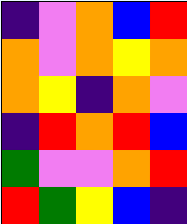[["indigo", "violet", "orange", "blue", "red"], ["orange", "violet", "orange", "yellow", "orange"], ["orange", "yellow", "indigo", "orange", "violet"], ["indigo", "red", "orange", "red", "blue"], ["green", "violet", "violet", "orange", "red"], ["red", "green", "yellow", "blue", "indigo"]]